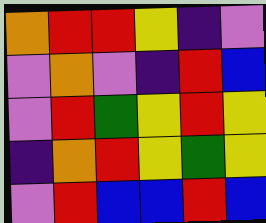[["orange", "red", "red", "yellow", "indigo", "violet"], ["violet", "orange", "violet", "indigo", "red", "blue"], ["violet", "red", "green", "yellow", "red", "yellow"], ["indigo", "orange", "red", "yellow", "green", "yellow"], ["violet", "red", "blue", "blue", "red", "blue"]]